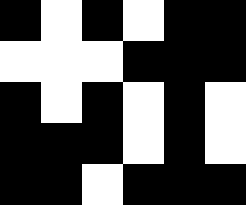[["black", "white", "black", "white", "black", "black"], ["white", "white", "white", "black", "black", "black"], ["black", "white", "black", "white", "black", "white"], ["black", "black", "black", "white", "black", "white"], ["black", "black", "white", "black", "black", "black"]]